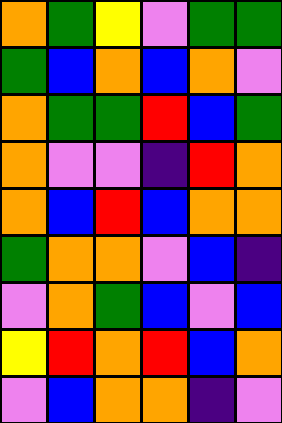[["orange", "green", "yellow", "violet", "green", "green"], ["green", "blue", "orange", "blue", "orange", "violet"], ["orange", "green", "green", "red", "blue", "green"], ["orange", "violet", "violet", "indigo", "red", "orange"], ["orange", "blue", "red", "blue", "orange", "orange"], ["green", "orange", "orange", "violet", "blue", "indigo"], ["violet", "orange", "green", "blue", "violet", "blue"], ["yellow", "red", "orange", "red", "blue", "orange"], ["violet", "blue", "orange", "orange", "indigo", "violet"]]